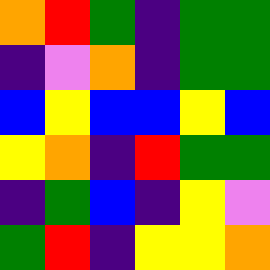[["orange", "red", "green", "indigo", "green", "green"], ["indigo", "violet", "orange", "indigo", "green", "green"], ["blue", "yellow", "blue", "blue", "yellow", "blue"], ["yellow", "orange", "indigo", "red", "green", "green"], ["indigo", "green", "blue", "indigo", "yellow", "violet"], ["green", "red", "indigo", "yellow", "yellow", "orange"]]